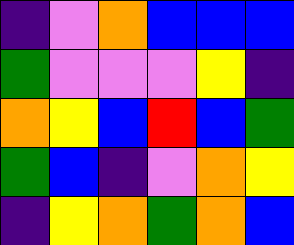[["indigo", "violet", "orange", "blue", "blue", "blue"], ["green", "violet", "violet", "violet", "yellow", "indigo"], ["orange", "yellow", "blue", "red", "blue", "green"], ["green", "blue", "indigo", "violet", "orange", "yellow"], ["indigo", "yellow", "orange", "green", "orange", "blue"]]